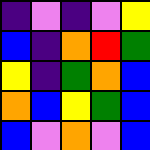[["indigo", "violet", "indigo", "violet", "yellow"], ["blue", "indigo", "orange", "red", "green"], ["yellow", "indigo", "green", "orange", "blue"], ["orange", "blue", "yellow", "green", "blue"], ["blue", "violet", "orange", "violet", "blue"]]